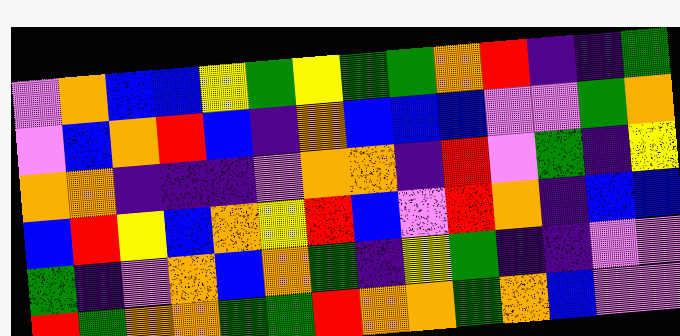[["violet", "orange", "blue", "blue", "yellow", "green", "yellow", "green", "green", "orange", "red", "indigo", "indigo", "green"], ["violet", "blue", "orange", "red", "blue", "indigo", "orange", "blue", "blue", "blue", "violet", "violet", "green", "orange"], ["orange", "orange", "indigo", "indigo", "indigo", "violet", "orange", "orange", "indigo", "red", "violet", "green", "indigo", "yellow"], ["blue", "red", "yellow", "blue", "orange", "yellow", "red", "blue", "violet", "red", "orange", "indigo", "blue", "blue"], ["green", "indigo", "violet", "orange", "blue", "orange", "green", "indigo", "yellow", "green", "indigo", "indigo", "violet", "violet"], ["red", "green", "orange", "orange", "green", "green", "red", "orange", "orange", "green", "orange", "blue", "violet", "violet"]]